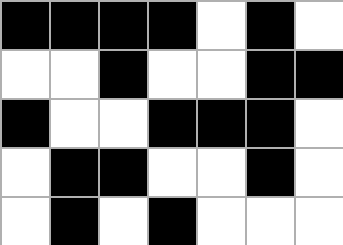[["black", "black", "black", "black", "white", "black", "white"], ["white", "white", "black", "white", "white", "black", "black"], ["black", "white", "white", "black", "black", "black", "white"], ["white", "black", "black", "white", "white", "black", "white"], ["white", "black", "white", "black", "white", "white", "white"]]